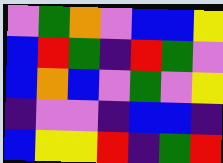[["violet", "green", "orange", "violet", "blue", "blue", "yellow"], ["blue", "red", "green", "indigo", "red", "green", "violet"], ["blue", "orange", "blue", "violet", "green", "violet", "yellow"], ["indigo", "violet", "violet", "indigo", "blue", "blue", "indigo"], ["blue", "yellow", "yellow", "red", "indigo", "green", "red"]]